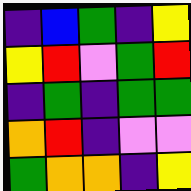[["indigo", "blue", "green", "indigo", "yellow"], ["yellow", "red", "violet", "green", "red"], ["indigo", "green", "indigo", "green", "green"], ["orange", "red", "indigo", "violet", "violet"], ["green", "orange", "orange", "indigo", "yellow"]]